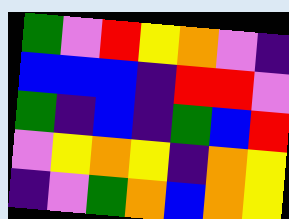[["green", "violet", "red", "yellow", "orange", "violet", "indigo"], ["blue", "blue", "blue", "indigo", "red", "red", "violet"], ["green", "indigo", "blue", "indigo", "green", "blue", "red"], ["violet", "yellow", "orange", "yellow", "indigo", "orange", "yellow"], ["indigo", "violet", "green", "orange", "blue", "orange", "yellow"]]